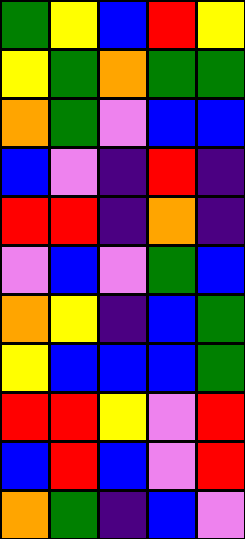[["green", "yellow", "blue", "red", "yellow"], ["yellow", "green", "orange", "green", "green"], ["orange", "green", "violet", "blue", "blue"], ["blue", "violet", "indigo", "red", "indigo"], ["red", "red", "indigo", "orange", "indigo"], ["violet", "blue", "violet", "green", "blue"], ["orange", "yellow", "indigo", "blue", "green"], ["yellow", "blue", "blue", "blue", "green"], ["red", "red", "yellow", "violet", "red"], ["blue", "red", "blue", "violet", "red"], ["orange", "green", "indigo", "blue", "violet"]]